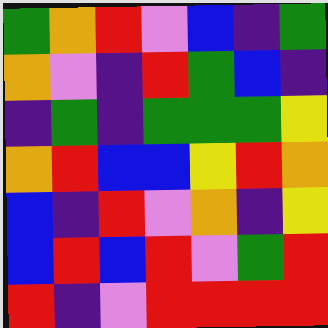[["green", "orange", "red", "violet", "blue", "indigo", "green"], ["orange", "violet", "indigo", "red", "green", "blue", "indigo"], ["indigo", "green", "indigo", "green", "green", "green", "yellow"], ["orange", "red", "blue", "blue", "yellow", "red", "orange"], ["blue", "indigo", "red", "violet", "orange", "indigo", "yellow"], ["blue", "red", "blue", "red", "violet", "green", "red"], ["red", "indigo", "violet", "red", "red", "red", "red"]]